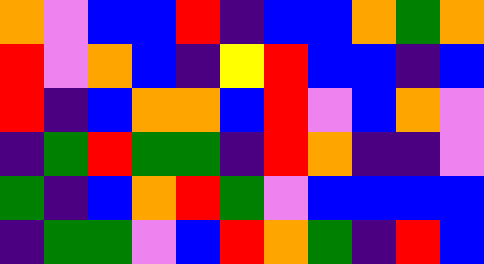[["orange", "violet", "blue", "blue", "red", "indigo", "blue", "blue", "orange", "green", "orange"], ["red", "violet", "orange", "blue", "indigo", "yellow", "red", "blue", "blue", "indigo", "blue"], ["red", "indigo", "blue", "orange", "orange", "blue", "red", "violet", "blue", "orange", "violet"], ["indigo", "green", "red", "green", "green", "indigo", "red", "orange", "indigo", "indigo", "violet"], ["green", "indigo", "blue", "orange", "red", "green", "violet", "blue", "blue", "blue", "blue"], ["indigo", "green", "green", "violet", "blue", "red", "orange", "green", "indigo", "red", "blue"]]